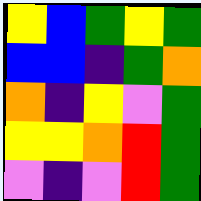[["yellow", "blue", "green", "yellow", "green"], ["blue", "blue", "indigo", "green", "orange"], ["orange", "indigo", "yellow", "violet", "green"], ["yellow", "yellow", "orange", "red", "green"], ["violet", "indigo", "violet", "red", "green"]]